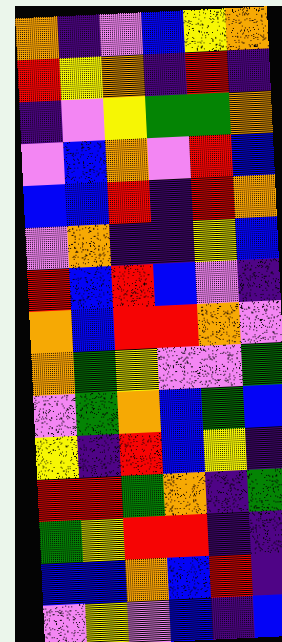[["orange", "indigo", "violet", "blue", "yellow", "orange"], ["red", "yellow", "orange", "indigo", "red", "indigo"], ["indigo", "violet", "yellow", "green", "green", "orange"], ["violet", "blue", "orange", "violet", "red", "blue"], ["blue", "blue", "red", "indigo", "red", "orange"], ["violet", "orange", "indigo", "indigo", "yellow", "blue"], ["red", "blue", "red", "blue", "violet", "indigo"], ["orange", "blue", "red", "red", "orange", "violet"], ["orange", "green", "yellow", "violet", "violet", "green"], ["violet", "green", "orange", "blue", "green", "blue"], ["yellow", "indigo", "red", "blue", "yellow", "indigo"], ["red", "red", "green", "orange", "indigo", "green"], ["green", "yellow", "red", "red", "indigo", "indigo"], ["blue", "blue", "orange", "blue", "red", "indigo"], ["violet", "yellow", "violet", "blue", "indigo", "blue"]]